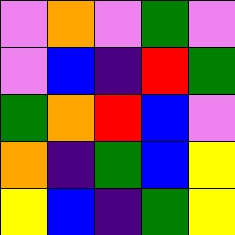[["violet", "orange", "violet", "green", "violet"], ["violet", "blue", "indigo", "red", "green"], ["green", "orange", "red", "blue", "violet"], ["orange", "indigo", "green", "blue", "yellow"], ["yellow", "blue", "indigo", "green", "yellow"]]